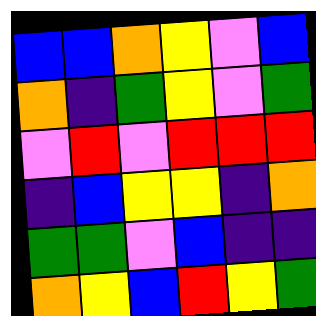[["blue", "blue", "orange", "yellow", "violet", "blue"], ["orange", "indigo", "green", "yellow", "violet", "green"], ["violet", "red", "violet", "red", "red", "red"], ["indigo", "blue", "yellow", "yellow", "indigo", "orange"], ["green", "green", "violet", "blue", "indigo", "indigo"], ["orange", "yellow", "blue", "red", "yellow", "green"]]